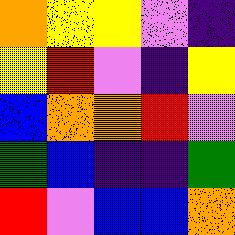[["orange", "yellow", "yellow", "violet", "indigo"], ["yellow", "red", "violet", "indigo", "yellow"], ["blue", "orange", "orange", "red", "violet"], ["green", "blue", "indigo", "indigo", "green"], ["red", "violet", "blue", "blue", "orange"]]